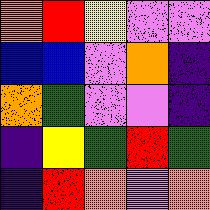[["orange", "red", "yellow", "violet", "violet"], ["blue", "blue", "violet", "orange", "indigo"], ["orange", "green", "violet", "violet", "indigo"], ["indigo", "yellow", "green", "red", "green"], ["indigo", "red", "orange", "violet", "orange"]]